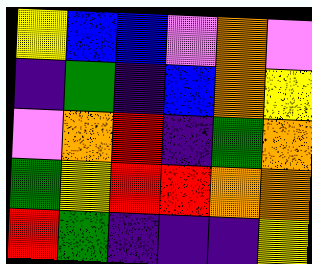[["yellow", "blue", "blue", "violet", "orange", "violet"], ["indigo", "green", "indigo", "blue", "orange", "yellow"], ["violet", "orange", "red", "indigo", "green", "orange"], ["green", "yellow", "red", "red", "orange", "orange"], ["red", "green", "indigo", "indigo", "indigo", "yellow"]]